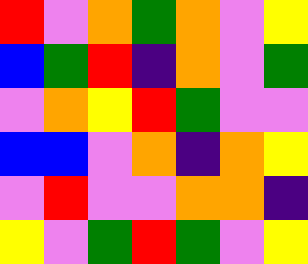[["red", "violet", "orange", "green", "orange", "violet", "yellow"], ["blue", "green", "red", "indigo", "orange", "violet", "green"], ["violet", "orange", "yellow", "red", "green", "violet", "violet"], ["blue", "blue", "violet", "orange", "indigo", "orange", "yellow"], ["violet", "red", "violet", "violet", "orange", "orange", "indigo"], ["yellow", "violet", "green", "red", "green", "violet", "yellow"]]